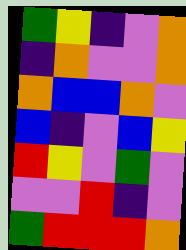[["green", "yellow", "indigo", "violet", "orange"], ["indigo", "orange", "violet", "violet", "orange"], ["orange", "blue", "blue", "orange", "violet"], ["blue", "indigo", "violet", "blue", "yellow"], ["red", "yellow", "violet", "green", "violet"], ["violet", "violet", "red", "indigo", "violet"], ["green", "red", "red", "red", "orange"]]